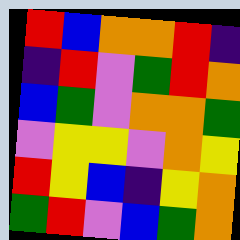[["red", "blue", "orange", "orange", "red", "indigo"], ["indigo", "red", "violet", "green", "red", "orange"], ["blue", "green", "violet", "orange", "orange", "green"], ["violet", "yellow", "yellow", "violet", "orange", "yellow"], ["red", "yellow", "blue", "indigo", "yellow", "orange"], ["green", "red", "violet", "blue", "green", "orange"]]